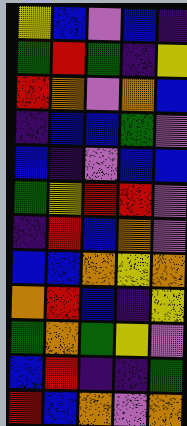[["yellow", "blue", "violet", "blue", "indigo"], ["green", "red", "green", "indigo", "yellow"], ["red", "orange", "violet", "orange", "blue"], ["indigo", "blue", "blue", "green", "violet"], ["blue", "indigo", "violet", "blue", "blue"], ["green", "yellow", "red", "red", "violet"], ["indigo", "red", "blue", "orange", "violet"], ["blue", "blue", "orange", "yellow", "orange"], ["orange", "red", "blue", "indigo", "yellow"], ["green", "orange", "green", "yellow", "violet"], ["blue", "red", "indigo", "indigo", "green"], ["red", "blue", "orange", "violet", "orange"]]